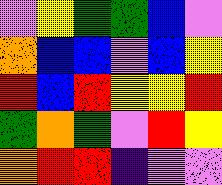[["violet", "yellow", "green", "green", "blue", "violet"], ["orange", "blue", "blue", "violet", "blue", "yellow"], ["red", "blue", "red", "yellow", "yellow", "red"], ["green", "orange", "green", "violet", "red", "yellow"], ["orange", "red", "red", "indigo", "violet", "violet"]]